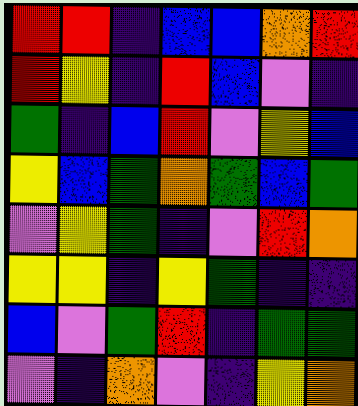[["red", "red", "indigo", "blue", "blue", "orange", "red"], ["red", "yellow", "indigo", "red", "blue", "violet", "indigo"], ["green", "indigo", "blue", "red", "violet", "yellow", "blue"], ["yellow", "blue", "green", "orange", "green", "blue", "green"], ["violet", "yellow", "green", "indigo", "violet", "red", "orange"], ["yellow", "yellow", "indigo", "yellow", "green", "indigo", "indigo"], ["blue", "violet", "green", "red", "indigo", "green", "green"], ["violet", "indigo", "orange", "violet", "indigo", "yellow", "orange"]]